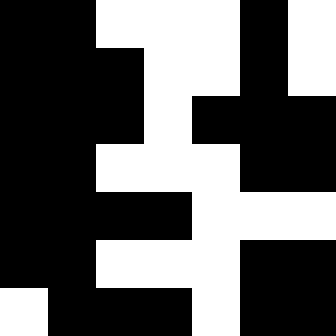[["black", "black", "white", "white", "white", "black", "white"], ["black", "black", "black", "white", "white", "black", "white"], ["black", "black", "black", "white", "black", "black", "black"], ["black", "black", "white", "white", "white", "black", "black"], ["black", "black", "black", "black", "white", "white", "white"], ["black", "black", "white", "white", "white", "black", "black"], ["white", "black", "black", "black", "white", "black", "black"]]